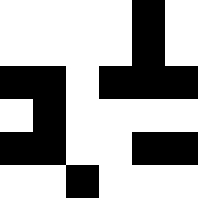[["white", "white", "white", "white", "black", "white"], ["white", "white", "white", "white", "black", "white"], ["black", "black", "white", "black", "black", "black"], ["white", "black", "white", "white", "white", "white"], ["black", "black", "white", "white", "black", "black"], ["white", "white", "black", "white", "white", "white"]]